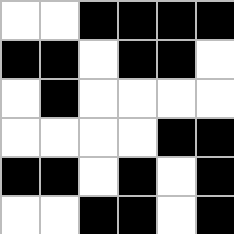[["white", "white", "black", "black", "black", "black"], ["black", "black", "white", "black", "black", "white"], ["white", "black", "white", "white", "white", "white"], ["white", "white", "white", "white", "black", "black"], ["black", "black", "white", "black", "white", "black"], ["white", "white", "black", "black", "white", "black"]]